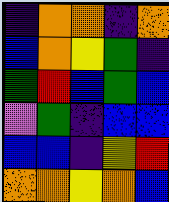[["indigo", "orange", "orange", "indigo", "orange"], ["blue", "orange", "yellow", "green", "indigo"], ["green", "red", "blue", "green", "blue"], ["violet", "green", "indigo", "blue", "blue"], ["blue", "blue", "indigo", "yellow", "red"], ["orange", "orange", "yellow", "orange", "blue"]]